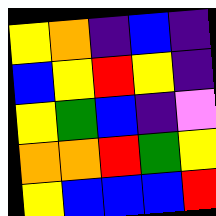[["yellow", "orange", "indigo", "blue", "indigo"], ["blue", "yellow", "red", "yellow", "indigo"], ["yellow", "green", "blue", "indigo", "violet"], ["orange", "orange", "red", "green", "yellow"], ["yellow", "blue", "blue", "blue", "red"]]